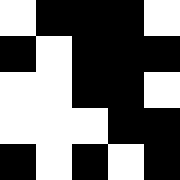[["white", "black", "black", "black", "white"], ["black", "white", "black", "black", "black"], ["white", "white", "black", "black", "white"], ["white", "white", "white", "black", "black"], ["black", "white", "black", "white", "black"]]